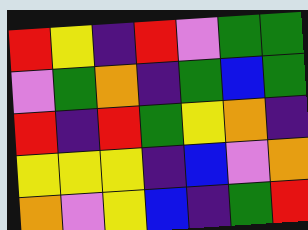[["red", "yellow", "indigo", "red", "violet", "green", "green"], ["violet", "green", "orange", "indigo", "green", "blue", "green"], ["red", "indigo", "red", "green", "yellow", "orange", "indigo"], ["yellow", "yellow", "yellow", "indigo", "blue", "violet", "orange"], ["orange", "violet", "yellow", "blue", "indigo", "green", "red"]]